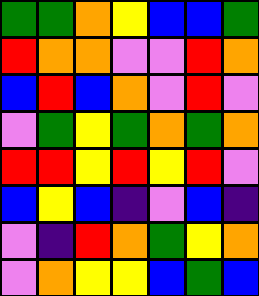[["green", "green", "orange", "yellow", "blue", "blue", "green"], ["red", "orange", "orange", "violet", "violet", "red", "orange"], ["blue", "red", "blue", "orange", "violet", "red", "violet"], ["violet", "green", "yellow", "green", "orange", "green", "orange"], ["red", "red", "yellow", "red", "yellow", "red", "violet"], ["blue", "yellow", "blue", "indigo", "violet", "blue", "indigo"], ["violet", "indigo", "red", "orange", "green", "yellow", "orange"], ["violet", "orange", "yellow", "yellow", "blue", "green", "blue"]]